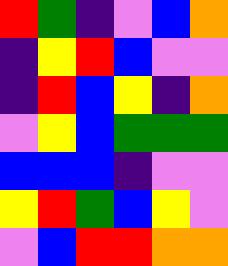[["red", "green", "indigo", "violet", "blue", "orange"], ["indigo", "yellow", "red", "blue", "violet", "violet"], ["indigo", "red", "blue", "yellow", "indigo", "orange"], ["violet", "yellow", "blue", "green", "green", "green"], ["blue", "blue", "blue", "indigo", "violet", "violet"], ["yellow", "red", "green", "blue", "yellow", "violet"], ["violet", "blue", "red", "red", "orange", "orange"]]